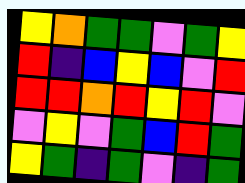[["yellow", "orange", "green", "green", "violet", "green", "yellow"], ["red", "indigo", "blue", "yellow", "blue", "violet", "red"], ["red", "red", "orange", "red", "yellow", "red", "violet"], ["violet", "yellow", "violet", "green", "blue", "red", "green"], ["yellow", "green", "indigo", "green", "violet", "indigo", "green"]]